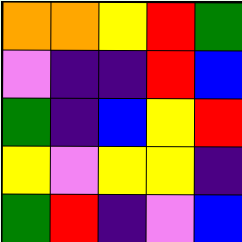[["orange", "orange", "yellow", "red", "green"], ["violet", "indigo", "indigo", "red", "blue"], ["green", "indigo", "blue", "yellow", "red"], ["yellow", "violet", "yellow", "yellow", "indigo"], ["green", "red", "indigo", "violet", "blue"]]